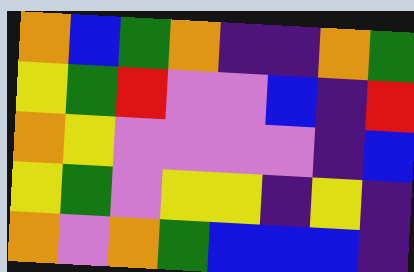[["orange", "blue", "green", "orange", "indigo", "indigo", "orange", "green"], ["yellow", "green", "red", "violet", "violet", "blue", "indigo", "red"], ["orange", "yellow", "violet", "violet", "violet", "violet", "indigo", "blue"], ["yellow", "green", "violet", "yellow", "yellow", "indigo", "yellow", "indigo"], ["orange", "violet", "orange", "green", "blue", "blue", "blue", "indigo"]]